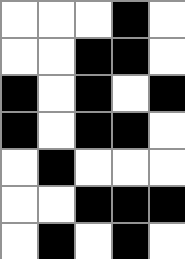[["white", "white", "white", "black", "white"], ["white", "white", "black", "black", "white"], ["black", "white", "black", "white", "black"], ["black", "white", "black", "black", "white"], ["white", "black", "white", "white", "white"], ["white", "white", "black", "black", "black"], ["white", "black", "white", "black", "white"]]